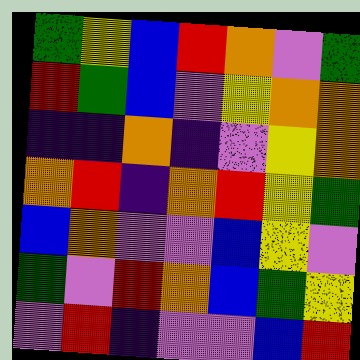[["green", "yellow", "blue", "red", "orange", "violet", "green"], ["red", "green", "blue", "violet", "yellow", "orange", "orange"], ["indigo", "indigo", "orange", "indigo", "violet", "yellow", "orange"], ["orange", "red", "indigo", "orange", "red", "yellow", "green"], ["blue", "orange", "violet", "violet", "blue", "yellow", "violet"], ["green", "violet", "red", "orange", "blue", "green", "yellow"], ["violet", "red", "indigo", "violet", "violet", "blue", "red"]]